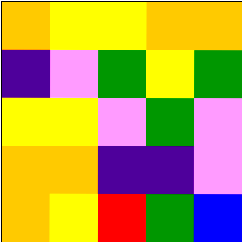[["orange", "yellow", "yellow", "orange", "orange"], ["indigo", "violet", "green", "yellow", "green"], ["yellow", "yellow", "violet", "green", "violet"], ["orange", "orange", "indigo", "indigo", "violet"], ["orange", "yellow", "red", "green", "blue"]]